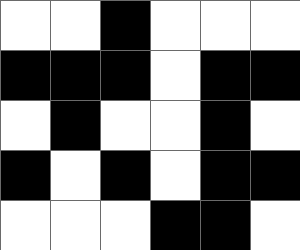[["white", "white", "black", "white", "white", "white"], ["black", "black", "black", "white", "black", "black"], ["white", "black", "white", "white", "black", "white"], ["black", "white", "black", "white", "black", "black"], ["white", "white", "white", "black", "black", "white"]]